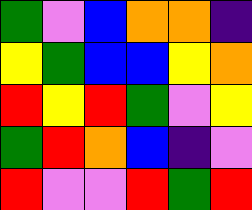[["green", "violet", "blue", "orange", "orange", "indigo"], ["yellow", "green", "blue", "blue", "yellow", "orange"], ["red", "yellow", "red", "green", "violet", "yellow"], ["green", "red", "orange", "blue", "indigo", "violet"], ["red", "violet", "violet", "red", "green", "red"]]